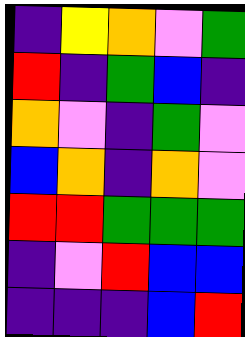[["indigo", "yellow", "orange", "violet", "green"], ["red", "indigo", "green", "blue", "indigo"], ["orange", "violet", "indigo", "green", "violet"], ["blue", "orange", "indigo", "orange", "violet"], ["red", "red", "green", "green", "green"], ["indigo", "violet", "red", "blue", "blue"], ["indigo", "indigo", "indigo", "blue", "red"]]